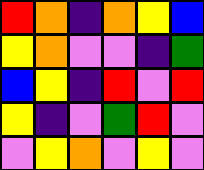[["red", "orange", "indigo", "orange", "yellow", "blue"], ["yellow", "orange", "violet", "violet", "indigo", "green"], ["blue", "yellow", "indigo", "red", "violet", "red"], ["yellow", "indigo", "violet", "green", "red", "violet"], ["violet", "yellow", "orange", "violet", "yellow", "violet"]]